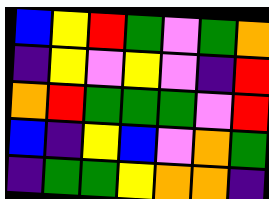[["blue", "yellow", "red", "green", "violet", "green", "orange"], ["indigo", "yellow", "violet", "yellow", "violet", "indigo", "red"], ["orange", "red", "green", "green", "green", "violet", "red"], ["blue", "indigo", "yellow", "blue", "violet", "orange", "green"], ["indigo", "green", "green", "yellow", "orange", "orange", "indigo"]]